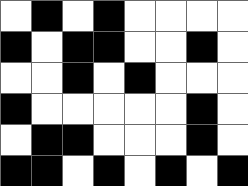[["white", "black", "white", "black", "white", "white", "white", "white"], ["black", "white", "black", "black", "white", "white", "black", "white"], ["white", "white", "black", "white", "black", "white", "white", "white"], ["black", "white", "white", "white", "white", "white", "black", "white"], ["white", "black", "black", "white", "white", "white", "black", "white"], ["black", "black", "white", "black", "white", "black", "white", "black"]]